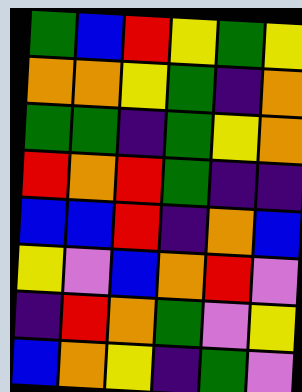[["green", "blue", "red", "yellow", "green", "yellow"], ["orange", "orange", "yellow", "green", "indigo", "orange"], ["green", "green", "indigo", "green", "yellow", "orange"], ["red", "orange", "red", "green", "indigo", "indigo"], ["blue", "blue", "red", "indigo", "orange", "blue"], ["yellow", "violet", "blue", "orange", "red", "violet"], ["indigo", "red", "orange", "green", "violet", "yellow"], ["blue", "orange", "yellow", "indigo", "green", "violet"]]